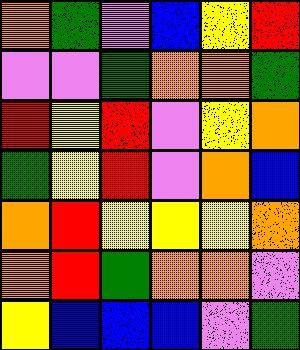[["orange", "green", "violet", "blue", "yellow", "red"], ["violet", "violet", "green", "orange", "orange", "green"], ["red", "yellow", "red", "violet", "yellow", "orange"], ["green", "yellow", "red", "violet", "orange", "blue"], ["orange", "red", "yellow", "yellow", "yellow", "orange"], ["orange", "red", "green", "orange", "orange", "violet"], ["yellow", "blue", "blue", "blue", "violet", "green"]]